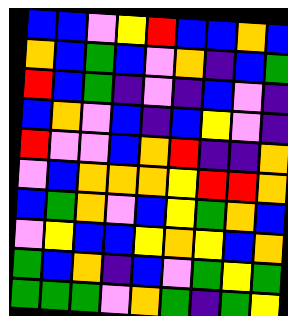[["blue", "blue", "violet", "yellow", "red", "blue", "blue", "orange", "blue"], ["orange", "blue", "green", "blue", "violet", "orange", "indigo", "blue", "green"], ["red", "blue", "green", "indigo", "violet", "indigo", "blue", "violet", "indigo"], ["blue", "orange", "violet", "blue", "indigo", "blue", "yellow", "violet", "indigo"], ["red", "violet", "violet", "blue", "orange", "red", "indigo", "indigo", "orange"], ["violet", "blue", "orange", "orange", "orange", "yellow", "red", "red", "orange"], ["blue", "green", "orange", "violet", "blue", "yellow", "green", "orange", "blue"], ["violet", "yellow", "blue", "blue", "yellow", "orange", "yellow", "blue", "orange"], ["green", "blue", "orange", "indigo", "blue", "violet", "green", "yellow", "green"], ["green", "green", "green", "violet", "orange", "green", "indigo", "green", "yellow"]]